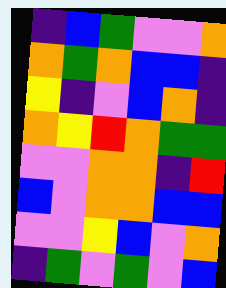[["indigo", "blue", "green", "violet", "violet", "orange"], ["orange", "green", "orange", "blue", "blue", "indigo"], ["yellow", "indigo", "violet", "blue", "orange", "indigo"], ["orange", "yellow", "red", "orange", "green", "green"], ["violet", "violet", "orange", "orange", "indigo", "red"], ["blue", "violet", "orange", "orange", "blue", "blue"], ["violet", "violet", "yellow", "blue", "violet", "orange"], ["indigo", "green", "violet", "green", "violet", "blue"]]